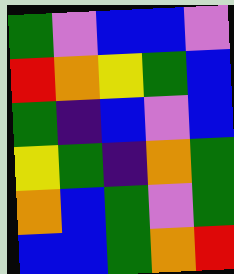[["green", "violet", "blue", "blue", "violet"], ["red", "orange", "yellow", "green", "blue"], ["green", "indigo", "blue", "violet", "blue"], ["yellow", "green", "indigo", "orange", "green"], ["orange", "blue", "green", "violet", "green"], ["blue", "blue", "green", "orange", "red"]]